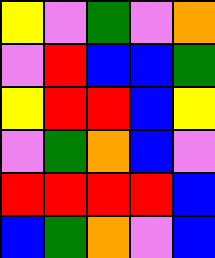[["yellow", "violet", "green", "violet", "orange"], ["violet", "red", "blue", "blue", "green"], ["yellow", "red", "red", "blue", "yellow"], ["violet", "green", "orange", "blue", "violet"], ["red", "red", "red", "red", "blue"], ["blue", "green", "orange", "violet", "blue"]]